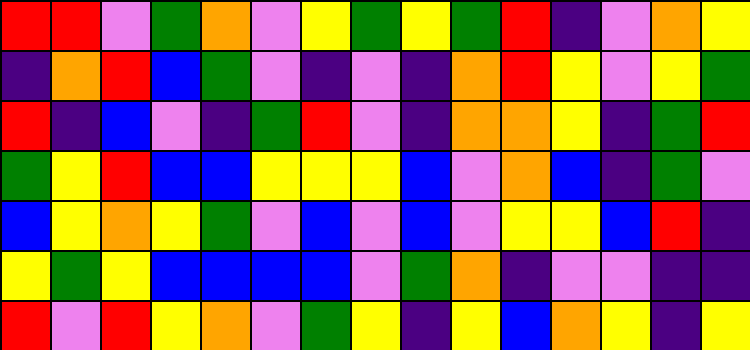[["red", "red", "violet", "green", "orange", "violet", "yellow", "green", "yellow", "green", "red", "indigo", "violet", "orange", "yellow"], ["indigo", "orange", "red", "blue", "green", "violet", "indigo", "violet", "indigo", "orange", "red", "yellow", "violet", "yellow", "green"], ["red", "indigo", "blue", "violet", "indigo", "green", "red", "violet", "indigo", "orange", "orange", "yellow", "indigo", "green", "red"], ["green", "yellow", "red", "blue", "blue", "yellow", "yellow", "yellow", "blue", "violet", "orange", "blue", "indigo", "green", "violet"], ["blue", "yellow", "orange", "yellow", "green", "violet", "blue", "violet", "blue", "violet", "yellow", "yellow", "blue", "red", "indigo"], ["yellow", "green", "yellow", "blue", "blue", "blue", "blue", "violet", "green", "orange", "indigo", "violet", "violet", "indigo", "indigo"], ["red", "violet", "red", "yellow", "orange", "violet", "green", "yellow", "indigo", "yellow", "blue", "orange", "yellow", "indigo", "yellow"]]